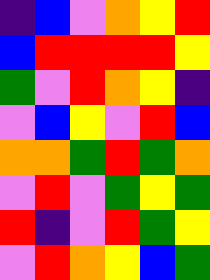[["indigo", "blue", "violet", "orange", "yellow", "red"], ["blue", "red", "red", "red", "red", "yellow"], ["green", "violet", "red", "orange", "yellow", "indigo"], ["violet", "blue", "yellow", "violet", "red", "blue"], ["orange", "orange", "green", "red", "green", "orange"], ["violet", "red", "violet", "green", "yellow", "green"], ["red", "indigo", "violet", "red", "green", "yellow"], ["violet", "red", "orange", "yellow", "blue", "green"]]